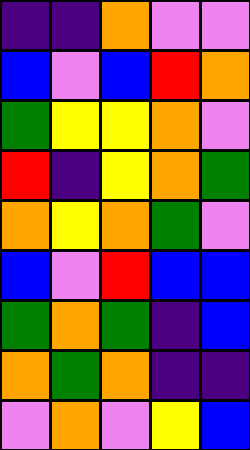[["indigo", "indigo", "orange", "violet", "violet"], ["blue", "violet", "blue", "red", "orange"], ["green", "yellow", "yellow", "orange", "violet"], ["red", "indigo", "yellow", "orange", "green"], ["orange", "yellow", "orange", "green", "violet"], ["blue", "violet", "red", "blue", "blue"], ["green", "orange", "green", "indigo", "blue"], ["orange", "green", "orange", "indigo", "indigo"], ["violet", "orange", "violet", "yellow", "blue"]]